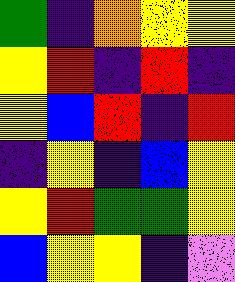[["green", "indigo", "orange", "yellow", "yellow"], ["yellow", "red", "indigo", "red", "indigo"], ["yellow", "blue", "red", "indigo", "red"], ["indigo", "yellow", "indigo", "blue", "yellow"], ["yellow", "red", "green", "green", "yellow"], ["blue", "yellow", "yellow", "indigo", "violet"]]